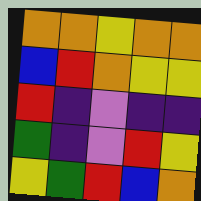[["orange", "orange", "yellow", "orange", "orange"], ["blue", "red", "orange", "yellow", "yellow"], ["red", "indigo", "violet", "indigo", "indigo"], ["green", "indigo", "violet", "red", "yellow"], ["yellow", "green", "red", "blue", "orange"]]